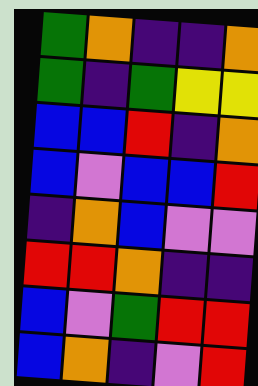[["green", "orange", "indigo", "indigo", "orange"], ["green", "indigo", "green", "yellow", "yellow"], ["blue", "blue", "red", "indigo", "orange"], ["blue", "violet", "blue", "blue", "red"], ["indigo", "orange", "blue", "violet", "violet"], ["red", "red", "orange", "indigo", "indigo"], ["blue", "violet", "green", "red", "red"], ["blue", "orange", "indigo", "violet", "red"]]